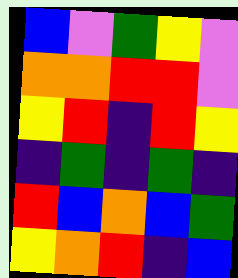[["blue", "violet", "green", "yellow", "violet"], ["orange", "orange", "red", "red", "violet"], ["yellow", "red", "indigo", "red", "yellow"], ["indigo", "green", "indigo", "green", "indigo"], ["red", "blue", "orange", "blue", "green"], ["yellow", "orange", "red", "indigo", "blue"]]